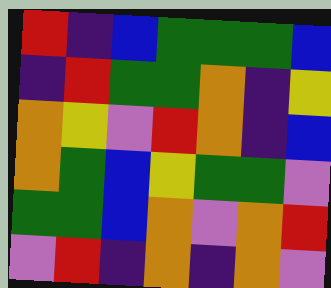[["red", "indigo", "blue", "green", "green", "green", "blue"], ["indigo", "red", "green", "green", "orange", "indigo", "yellow"], ["orange", "yellow", "violet", "red", "orange", "indigo", "blue"], ["orange", "green", "blue", "yellow", "green", "green", "violet"], ["green", "green", "blue", "orange", "violet", "orange", "red"], ["violet", "red", "indigo", "orange", "indigo", "orange", "violet"]]